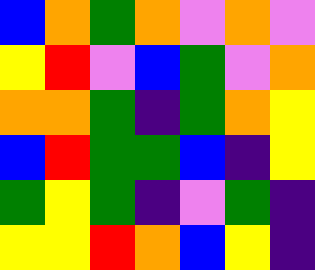[["blue", "orange", "green", "orange", "violet", "orange", "violet"], ["yellow", "red", "violet", "blue", "green", "violet", "orange"], ["orange", "orange", "green", "indigo", "green", "orange", "yellow"], ["blue", "red", "green", "green", "blue", "indigo", "yellow"], ["green", "yellow", "green", "indigo", "violet", "green", "indigo"], ["yellow", "yellow", "red", "orange", "blue", "yellow", "indigo"]]